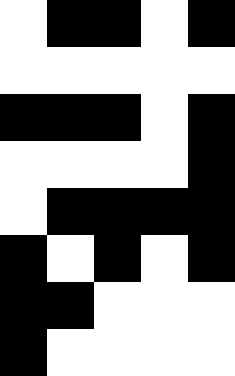[["white", "black", "black", "white", "black"], ["white", "white", "white", "white", "white"], ["black", "black", "black", "white", "black"], ["white", "white", "white", "white", "black"], ["white", "black", "black", "black", "black"], ["black", "white", "black", "white", "black"], ["black", "black", "white", "white", "white"], ["black", "white", "white", "white", "white"]]